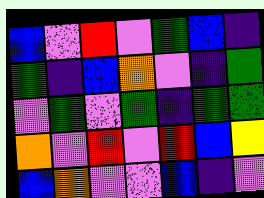[["blue", "violet", "red", "violet", "green", "blue", "indigo"], ["green", "indigo", "blue", "orange", "violet", "indigo", "green"], ["violet", "green", "violet", "green", "indigo", "green", "green"], ["orange", "violet", "red", "violet", "red", "blue", "yellow"], ["blue", "orange", "violet", "violet", "blue", "indigo", "violet"]]